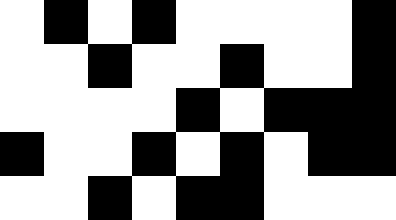[["white", "black", "white", "black", "white", "white", "white", "white", "black"], ["white", "white", "black", "white", "white", "black", "white", "white", "black"], ["white", "white", "white", "white", "black", "white", "black", "black", "black"], ["black", "white", "white", "black", "white", "black", "white", "black", "black"], ["white", "white", "black", "white", "black", "black", "white", "white", "white"]]